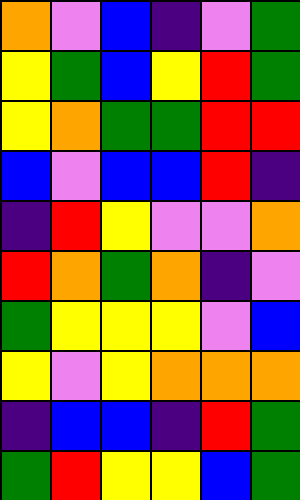[["orange", "violet", "blue", "indigo", "violet", "green"], ["yellow", "green", "blue", "yellow", "red", "green"], ["yellow", "orange", "green", "green", "red", "red"], ["blue", "violet", "blue", "blue", "red", "indigo"], ["indigo", "red", "yellow", "violet", "violet", "orange"], ["red", "orange", "green", "orange", "indigo", "violet"], ["green", "yellow", "yellow", "yellow", "violet", "blue"], ["yellow", "violet", "yellow", "orange", "orange", "orange"], ["indigo", "blue", "blue", "indigo", "red", "green"], ["green", "red", "yellow", "yellow", "blue", "green"]]